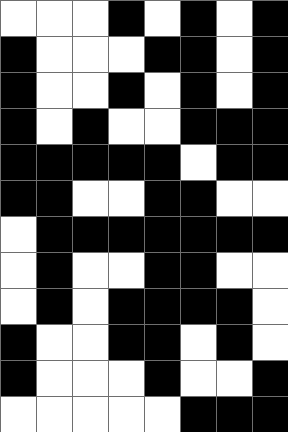[["white", "white", "white", "black", "white", "black", "white", "black"], ["black", "white", "white", "white", "black", "black", "white", "black"], ["black", "white", "white", "black", "white", "black", "white", "black"], ["black", "white", "black", "white", "white", "black", "black", "black"], ["black", "black", "black", "black", "black", "white", "black", "black"], ["black", "black", "white", "white", "black", "black", "white", "white"], ["white", "black", "black", "black", "black", "black", "black", "black"], ["white", "black", "white", "white", "black", "black", "white", "white"], ["white", "black", "white", "black", "black", "black", "black", "white"], ["black", "white", "white", "black", "black", "white", "black", "white"], ["black", "white", "white", "white", "black", "white", "white", "black"], ["white", "white", "white", "white", "white", "black", "black", "black"]]